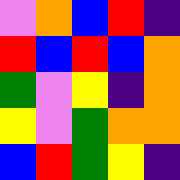[["violet", "orange", "blue", "red", "indigo"], ["red", "blue", "red", "blue", "orange"], ["green", "violet", "yellow", "indigo", "orange"], ["yellow", "violet", "green", "orange", "orange"], ["blue", "red", "green", "yellow", "indigo"]]